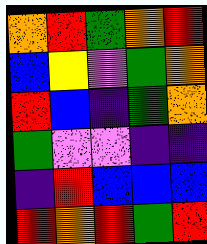[["orange", "red", "green", "orange", "red"], ["blue", "yellow", "violet", "green", "orange"], ["red", "blue", "indigo", "green", "orange"], ["green", "violet", "violet", "indigo", "indigo"], ["indigo", "red", "blue", "blue", "blue"], ["red", "orange", "red", "green", "red"]]